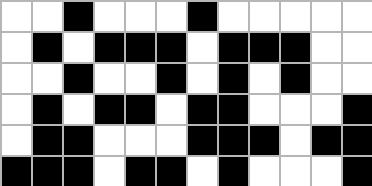[["white", "white", "black", "white", "white", "white", "black", "white", "white", "white", "white", "white"], ["white", "black", "white", "black", "black", "black", "white", "black", "black", "black", "white", "white"], ["white", "white", "black", "white", "white", "black", "white", "black", "white", "black", "white", "white"], ["white", "black", "white", "black", "black", "white", "black", "black", "white", "white", "white", "black"], ["white", "black", "black", "white", "white", "white", "black", "black", "black", "white", "black", "black"], ["black", "black", "black", "white", "black", "black", "white", "black", "white", "white", "white", "black"]]